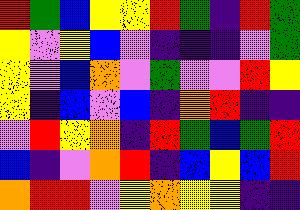[["red", "green", "blue", "yellow", "yellow", "red", "green", "indigo", "red", "green"], ["yellow", "violet", "yellow", "blue", "violet", "indigo", "indigo", "indigo", "violet", "green"], ["yellow", "violet", "blue", "orange", "violet", "green", "violet", "violet", "red", "yellow"], ["yellow", "indigo", "blue", "violet", "blue", "indigo", "orange", "red", "indigo", "indigo"], ["violet", "red", "yellow", "orange", "indigo", "red", "green", "blue", "green", "red"], ["blue", "indigo", "violet", "orange", "red", "indigo", "blue", "yellow", "blue", "red"], ["orange", "red", "red", "violet", "yellow", "orange", "yellow", "yellow", "indigo", "indigo"]]